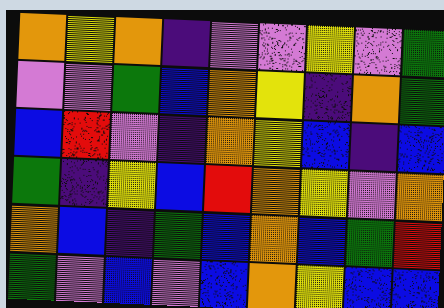[["orange", "yellow", "orange", "indigo", "violet", "violet", "yellow", "violet", "green"], ["violet", "violet", "green", "blue", "orange", "yellow", "indigo", "orange", "green"], ["blue", "red", "violet", "indigo", "orange", "yellow", "blue", "indigo", "blue"], ["green", "indigo", "yellow", "blue", "red", "orange", "yellow", "violet", "orange"], ["orange", "blue", "indigo", "green", "blue", "orange", "blue", "green", "red"], ["green", "violet", "blue", "violet", "blue", "orange", "yellow", "blue", "blue"]]